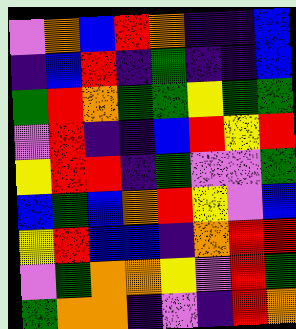[["violet", "orange", "blue", "red", "orange", "indigo", "indigo", "blue"], ["indigo", "blue", "red", "indigo", "green", "indigo", "indigo", "blue"], ["green", "red", "orange", "green", "green", "yellow", "green", "green"], ["violet", "red", "indigo", "indigo", "blue", "red", "yellow", "red"], ["yellow", "red", "red", "indigo", "green", "violet", "violet", "green"], ["blue", "green", "blue", "orange", "red", "yellow", "violet", "blue"], ["yellow", "red", "blue", "blue", "indigo", "orange", "red", "red"], ["violet", "green", "orange", "orange", "yellow", "violet", "red", "green"], ["green", "orange", "orange", "indigo", "violet", "indigo", "red", "orange"]]